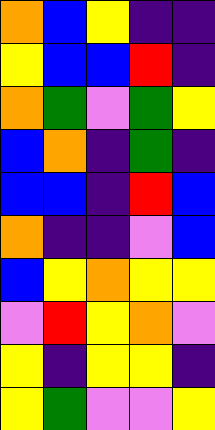[["orange", "blue", "yellow", "indigo", "indigo"], ["yellow", "blue", "blue", "red", "indigo"], ["orange", "green", "violet", "green", "yellow"], ["blue", "orange", "indigo", "green", "indigo"], ["blue", "blue", "indigo", "red", "blue"], ["orange", "indigo", "indigo", "violet", "blue"], ["blue", "yellow", "orange", "yellow", "yellow"], ["violet", "red", "yellow", "orange", "violet"], ["yellow", "indigo", "yellow", "yellow", "indigo"], ["yellow", "green", "violet", "violet", "yellow"]]